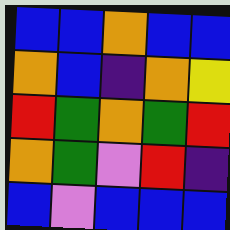[["blue", "blue", "orange", "blue", "blue"], ["orange", "blue", "indigo", "orange", "yellow"], ["red", "green", "orange", "green", "red"], ["orange", "green", "violet", "red", "indigo"], ["blue", "violet", "blue", "blue", "blue"]]